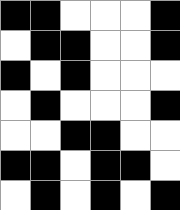[["black", "black", "white", "white", "white", "black"], ["white", "black", "black", "white", "white", "black"], ["black", "white", "black", "white", "white", "white"], ["white", "black", "white", "white", "white", "black"], ["white", "white", "black", "black", "white", "white"], ["black", "black", "white", "black", "black", "white"], ["white", "black", "white", "black", "white", "black"]]